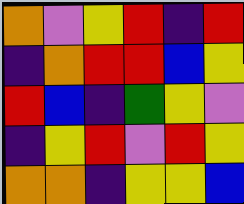[["orange", "violet", "yellow", "red", "indigo", "red"], ["indigo", "orange", "red", "red", "blue", "yellow"], ["red", "blue", "indigo", "green", "yellow", "violet"], ["indigo", "yellow", "red", "violet", "red", "yellow"], ["orange", "orange", "indigo", "yellow", "yellow", "blue"]]